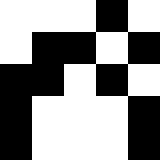[["white", "white", "white", "black", "white"], ["white", "black", "black", "white", "black"], ["black", "black", "white", "black", "white"], ["black", "white", "white", "white", "black"], ["black", "white", "white", "white", "black"]]